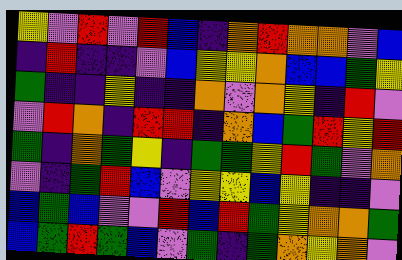[["yellow", "violet", "red", "violet", "red", "blue", "indigo", "orange", "red", "orange", "orange", "violet", "blue"], ["indigo", "red", "indigo", "indigo", "violet", "blue", "yellow", "yellow", "orange", "blue", "blue", "green", "yellow"], ["green", "indigo", "indigo", "yellow", "indigo", "indigo", "orange", "violet", "orange", "yellow", "indigo", "red", "violet"], ["violet", "red", "orange", "indigo", "red", "red", "indigo", "orange", "blue", "green", "red", "yellow", "red"], ["green", "indigo", "orange", "green", "yellow", "indigo", "green", "green", "yellow", "red", "green", "violet", "orange"], ["violet", "indigo", "green", "red", "blue", "violet", "yellow", "yellow", "blue", "yellow", "indigo", "indigo", "violet"], ["blue", "green", "blue", "violet", "violet", "red", "blue", "red", "green", "yellow", "orange", "orange", "green"], ["blue", "green", "red", "green", "blue", "violet", "green", "indigo", "green", "orange", "yellow", "orange", "violet"]]